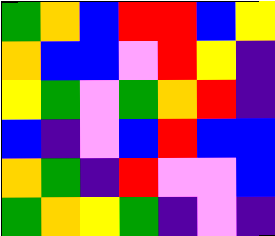[["green", "orange", "blue", "red", "red", "blue", "yellow"], ["orange", "blue", "blue", "violet", "red", "yellow", "indigo"], ["yellow", "green", "violet", "green", "orange", "red", "indigo"], ["blue", "indigo", "violet", "blue", "red", "blue", "blue"], ["orange", "green", "indigo", "red", "violet", "violet", "blue"], ["green", "orange", "yellow", "green", "indigo", "violet", "indigo"]]